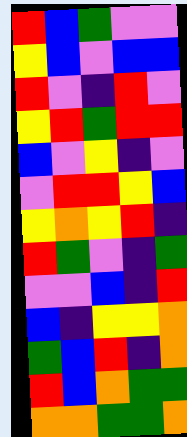[["red", "blue", "green", "violet", "violet"], ["yellow", "blue", "violet", "blue", "blue"], ["red", "violet", "indigo", "red", "violet"], ["yellow", "red", "green", "red", "red"], ["blue", "violet", "yellow", "indigo", "violet"], ["violet", "red", "red", "yellow", "blue"], ["yellow", "orange", "yellow", "red", "indigo"], ["red", "green", "violet", "indigo", "green"], ["violet", "violet", "blue", "indigo", "red"], ["blue", "indigo", "yellow", "yellow", "orange"], ["green", "blue", "red", "indigo", "orange"], ["red", "blue", "orange", "green", "green"], ["orange", "orange", "green", "green", "orange"]]